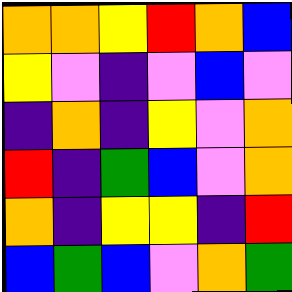[["orange", "orange", "yellow", "red", "orange", "blue"], ["yellow", "violet", "indigo", "violet", "blue", "violet"], ["indigo", "orange", "indigo", "yellow", "violet", "orange"], ["red", "indigo", "green", "blue", "violet", "orange"], ["orange", "indigo", "yellow", "yellow", "indigo", "red"], ["blue", "green", "blue", "violet", "orange", "green"]]